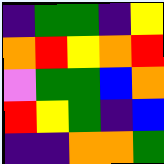[["indigo", "green", "green", "indigo", "yellow"], ["orange", "red", "yellow", "orange", "red"], ["violet", "green", "green", "blue", "orange"], ["red", "yellow", "green", "indigo", "blue"], ["indigo", "indigo", "orange", "orange", "green"]]